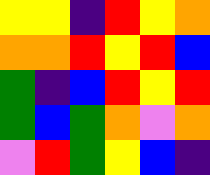[["yellow", "yellow", "indigo", "red", "yellow", "orange"], ["orange", "orange", "red", "yellow", "red", "blue"], ["green", "indigo", "blue", "red", "yellow", "red"], ["green", "blue", "green", "orange", "violet", "orange"], ["violet", "red", "green", "yellow", "blue", "indigo"]]